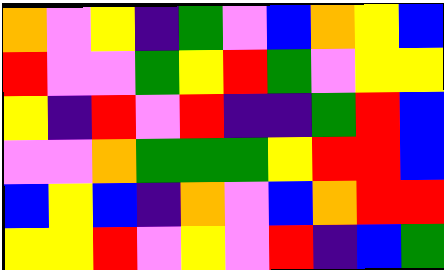[["orange", "violet", "yellow", "indigo", "green", "violet", "blue", "orange", "yellow", "blue"], ["red", "violet", "violet", "green", "yellow", "red", "green", "violet", "yellow", "yellow"], ["yellow", "indigo", "red", "violet", "red", "indigo", "indigo", "green", "red", "blue"], ["violet", "violet", "orange", "green", "green", "green", "yellow", "red", "red", "blue"], ["blue", "yellow", "blue", "indigo", "orange", "violet", "blue", "orange", "red", "red"], ["yellow", "yellow", "red", "violet", "yellow", "violet", "red", "indigo", "blue", "green"]]